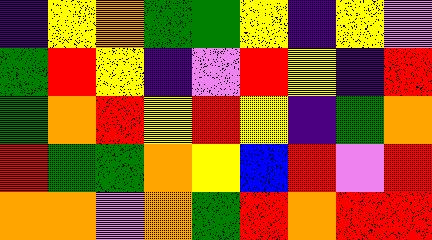[["indigo", "yellow", "orange", "green", "green", "yellow", "indigo", "yellow", "violet"], ["green", "red", "yellow", "indigo", "violet", "red", "yellow", "indigo", "red"], ["green", "orange", "red", "yellow", "red", "yellow", "indigo", "green", "orange"], ["red", "green", "green", "orange", "yellow", "blue", "red", "violet", "red"], ["orange", "orange", "violet", "orange", "green", "red", "orange", "red", "red"]]